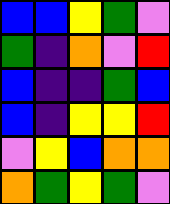[["blue", "blue", "yellow", "green", "violet"], ["green", "indigo", "orange", "violet", "red"], ["blue", "indigo", "indigo", "green", "blue"], ["blue", "indigo", "yellow", "yellow", "red"], ["violet", "yellow", "blue", "orange", "orange"], ["orange", "green", "yellow", "green", "violet"]]